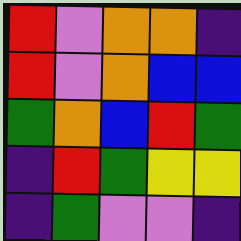[["red", "violet", "orange", "orange", "indigo"], ["red", "violet", "orange", "blue", "blue"], ["green", "orange", "blue", "red", "green"], ["indigo", "red", "green", "yellow", "yellow"], ["indigo", "green", "violet", "violet", "indigo"]]